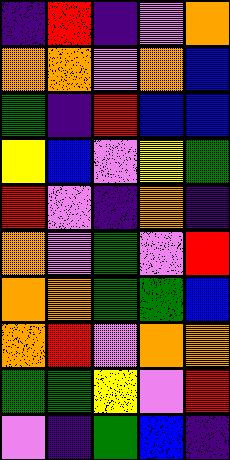[["indigo", "red", "indigo", "violet", "orange"], ["orange", "orange", "violet", "orange", "blue"], ["green", "indigo", "red", "blue", "blue"], ["yellow", "blue", "violet", "yellow", "green"], ["red", "violet", "indigo", "orange", "indigo"], ["orange", "violet", "green", "violet", "red"], ["orange", "orange", "green", "green", "blue"], ["orange", "red", "violet", "orange", "orange"], ["green", "green", "yellow", "violet", "red"], ["violet", "indigo", "green", "blue", "indigo"]]